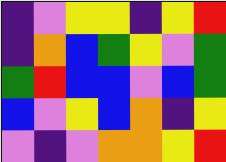[["indigo", "violet", "yellow", "yellow", "indigo", "yellow", "red"], ["indigo", "orange", "blue", "green", "yellow", "violet", "green"], ["green", "red", "blue", "blue", "violet", "blue", "green"], ["blue", "violet", "yellow", "blue", "orange", "indigo", "yellow"], ["violet", "indigo", "violet", "orange", "orange", "yellow", "red"]]